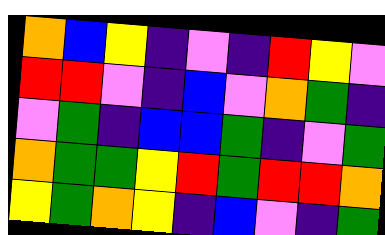[["orange", "blue", "yellow", "indigo", "violet", "indigo", "red", "yellow", "violet"], ["red", "red", "violet", "indigo", "blue", "violet", "orange", "green", "indigo"], ["violet", "green", "indigo", "blue", "blue", "green", "indigo", "violet", "green"], ["orange", "green", "green", "yellow", "red", "green", "red", "red", "orange"], ["yellow", "green", "orange", "yellow", "indigo", "blue", "violet", "indigo", "green"]]